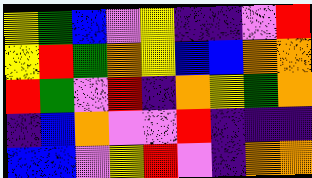[["yellow", "green", "blue", "violet", "yellow", "indigo", "indigo", "violet", "red"], ["yellow", "red", "green", "orange", "yellow", "blue", "blue", "orange", "orange"], ["red", "green", "violet", "red", "indigo", "orange", "yellow", "green", "orange"], ["indigo", "blue", "orange", "violet", "violet", "red", "indigo", "indigo", "indigo"], ["blue", "blue", "violet", "yellow", "red", "violet", "indigo", "orange", "orange"]]